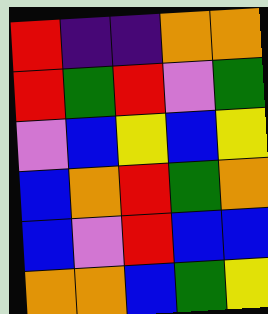[["red", "indigo", "indigo", "orange", "orange"], ["red", "green", "red", "violet", "green"], ["violet", "blue", "yellow", "blue", "yellow"], ["blue", "orange", "red", "green", "orange"], ["blue", "violet", "red", "blue", "blue"], ["orange", "orange", "blue", "green", "yellow"]]